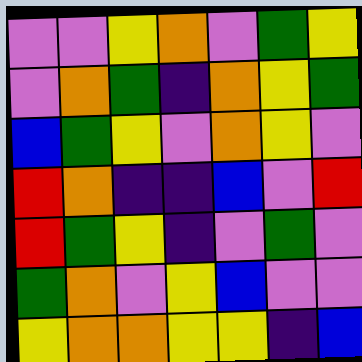[["violet", "violet", "yellow", "orange", "violet", "green", "yellow"], ["violet", "orange", "green", "indigo", "orange", "yellow", "green"], ["blue", "green", "yellow", "violet", "orange", "yellow", "violet"], ["red", "orange", "indigo", "indigo", "blue", "violet", "red"], ["red", "green", "yellow", "indigo", "violet", "green", "violet"], ["green", "orange", "violet", "yellow", "blue", "violet", "violet"], ["yellow", "orange", "orange", "yellow", "yellow", "indigo", "blue"]]